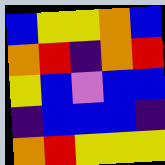[["blue", "yellow", "yellow", "orange", "blue"], ["orange", "red", "indigo", "orange", "red"], ["yellow", "blue", "violet", "blue", "blue"], ["indigo", "blue", "blue", "blue", "indigo"], ["orange", "red", "yellow", "yellow", "yellow"]]